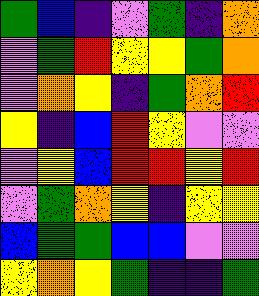[["green", "blue", "indigo", "violet", "green", "indigo", "orange"], ["violet", "green", "red", "yellow", "yellow", "green", "orange"], ["violet", "orange", "yellow", "indigo", "green", "orange", "red"], ["yellow", "indigo", "blue", "red", "yellow", "violet", "violet"], ["violet", "yellow", "blue", "red", "red", "yellow", "red"], ["violet", "green", "orange", "yellow", "indigo", "yellow", "yellow"], ["blue", "green", "green", "blue", "blue", "violet", "violet"], ["yellow", "orange", "yellow", "green", "indigo", "indigo", "green"]]